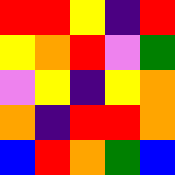[["red", "red", "yellow", "indigo", "red"], ["yellow", "orange", "red", "violet", "green"], ["violet", "yellow", "indigo", "yellow", "orange"], ["orange", "indigo", "red", "red", "orange"], ["blue", "red", "orange", "green", "blue"]]